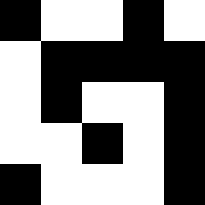[["black", "white", "white", "black", "white"], ["white", "black", "black", "black", "black"], ["white", "black", "white", "white", "black"], ["white", "white", "black", "white", "black"], ["black", "white", "white", "white", "black"]]